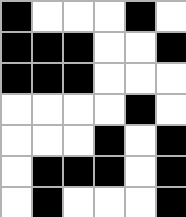[["black", "white", "white", "white", "black", "white"], ["black", "black", "black", "white", "white", "black"], ["black", "black", "black", "white", "white", "white"], ["white", "white", "white", "white", "black", "white"], ["white", "white", "white", "black", "white", "black"], ["white", "black", "black", "black", "white", "black"], ["white", "black", "white", "white", "white", "black"]]